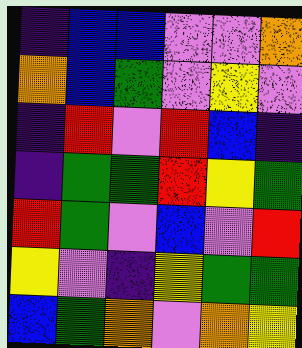[["indigo", "blue", "blue", "violet", "violet", "orange"], ["orange", "blue", "green", "violet", "yellow", "violet"], ["indigo", "red", "violet", "red", "blue", "indigo"], ["indigo", "green", "green", "red", "yellow", "green"], ["red", "green", "violet", "blue", "violet", "red"], ["yellow", "violet", "indigo", "yellow", "green", "green"], ["blue", "green", "orange", "violet", "orange", "yellow"]]